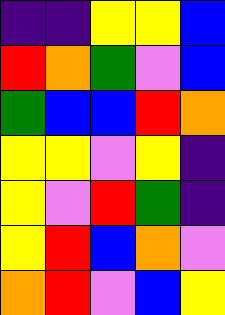[["indigo", "indigo", "yellow", "yellow", "blue"], ["red", "orange", "green", "violet", "blue"], ["green", "blue", "blue", "red", "orange"], ["yellow", "yellow", "violet", "yellow", "indigo"], ["yellow", "violet", "red", "green", "indigo"], ["yellow", "red", "blue", "orange", "violet"], ["orange", "red", "violet", "blue", "yellow"]]